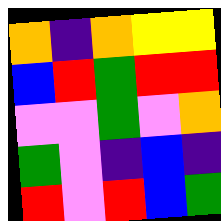[["orange", "indigo", "orange", "yellow", "yellow"], ["blue", "red", "green", "red", "red"], ["violet", "violet", "green", "violet", "orange"], ["green", "violet", "indigo", "blue", "indigo"], ["red", "violet", "red", "blue", "green"]]